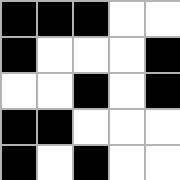[["black", "black", "black", "white", "white"], ["black", "white", "white", "white", "black"], ["white", "white", "black", "white", "black"], ["black", "black", "white", "white", "white"], ["black", "white", "black", "white", "white"]]